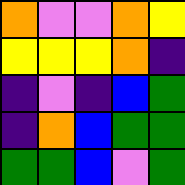[["orange", "violet", "violet", "orange", "yellow"], ["yellow", "yellow", "yellow", "orange", "indigo"], ["indigo", "violet", "indigo", "blue", "green"], ["indigo", "orange", "blue", "green", "green"], ["green", "green", "blue", "violet", "green"]]